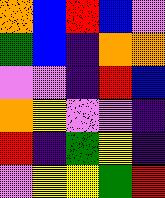[["orange", "blue", "red", "blue", "violet"], ["green", "blue", "indigo", "orange", "orange"], ["violet", "violet", "indigo", "red", "blue"], ["orange", "yellow", "violet", "violet", "indigo"], ["red", "indigo", "green", "yellow", "indigo"], ["violet", "yellow", "yellow", "green", "red"]]